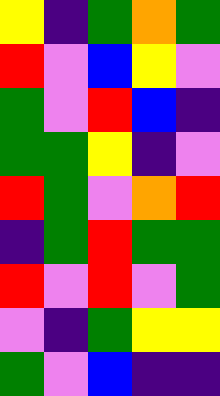[["yellow", "indigo", "green", "orange", "green"], ["red", "violet", "blue", "yellow", "violet"], ["green", "violet", "red", "blue", "indigo"], ["green", "green", "yellow", "indigo", "violet"], ["red", "green", "violet", "orange", "red"], ["indigo", "green", "red", "green", "green"], ["red", "violet", "red", "violet", "green"], ["violet", "indigo", "green", "yellow", "yellow"], ["green", "violet", "blue", "indigo", "indigo"]]